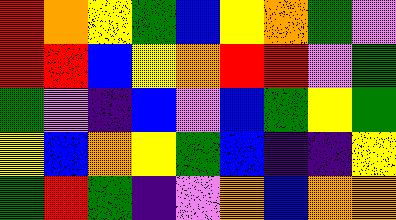[["red", "orange", "yellow", "green", "blue", "yellow", "orange", "green", "violet"], ["red", "red", "blue", "yellow", "orange", "red", "red", "violet", "green"], ["green", "violet", "indigo", "blue", "violet", "blue", "green", "yellow", "green"], ["yellow", "blue", "orange", "yellow", "green", "blue", "indigo", "indigo", "yellow"], ["green", "red", "green", "indigo", "violet", "orange", "blue", "orange", "orange"]]